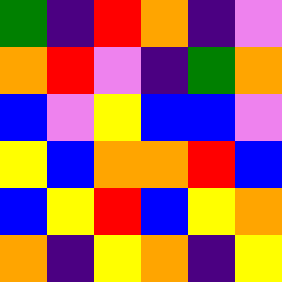[["green", "indigo", "red", "orange", "indigo", "violet"], ["orange", "red", "violet", "indigo", "green", "orange"], ["blue", "violet", "yellow", "blue", "blue", "violet"], ["yellow", "blue", "orange", "orange", "red", "blue"], ["blue", "yellow", "red", "blue", "yellow", "orange"], ["orange", "indigo", "yellow", "orange", "indigo", "yellow"]]